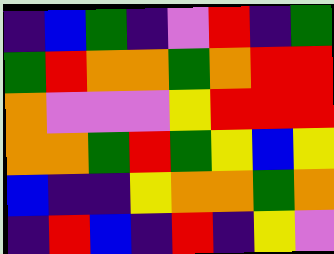[["indigo", "blue", "green", "indigo", "violet", "red", "indigo", "green"], ["green", "red", "orange", "orange", "green", "orange", "red", "red"], ["orange", "violet", "violet", "violet", "yellow", "red", "red", "red"], ["orange", "orange", "green", "red", "green", "yellow", "blue", "yellow"], ["blue", "indigo", "indigo", "yellow", "orange", "orange", "green", "orange"], ["indigo", "red", "blue", "indigo", "red", "indigo", "yellow", "violet"]]